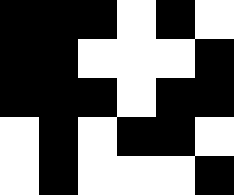[["black", "black", "black", "white", "black", "white"], ["black", "black", "white", "white", "white", "black"], ["black", "black", "black", "white", "black", "black"], ["white", "black", "white", "black", "black", "white"], ["white", "black", "white", "white", "white", "black"]]